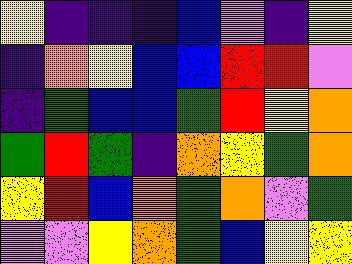[["yellow", "indigo", "indigo", "indigo", "blue", "violet", "indigo", "yellow"], ["indigo", "orange", "yellow", "blue", "blue", "red", "red", "violet"], ["indigo", "green", "blue", "blue", "green", "red", "yellow", "orange"], ["green", "red", "green", "indigo", "orange", "yellow", "green", "orange"], ["yellow", "red", "blue", "orange", "green", "orange", "violet", "green"], ["violet", "violet", "yellow", "orange", "green", "blue", "yellow", "yellow"]]